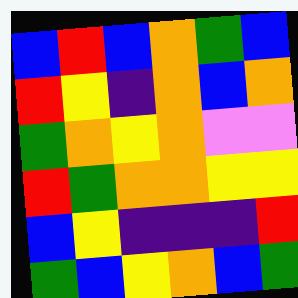[["blue", "red", "blue", "orange", "green", "blue"], ["red", "yellow", "indigo", "orange", "blue", "orange"], ["green", "orange", "yellow", "orange", "violet", "violet"], ["red", "green", "orange", "orange", "yellow", "yellow"], ["blue", "yellow", "indigo", "indigo", "indigo", "red"], ["green", "blue", "yellow", "orange", "blue", "green"]]